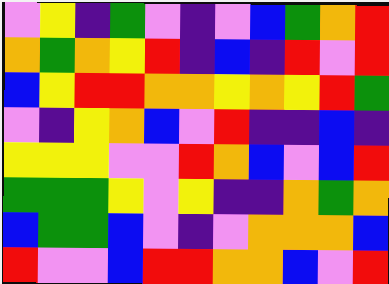[["violet", "yellow", "indigo", "green", "violet", "indigo", "violet", "blue", "green", "orange", "red"], ["orange", "green", "orange", "yellow", "red", "indigo", "blue", "indigo", "red", "violet", "red"], ["blue", "yellow", "red", "red", "orange", "orange", "yellow", "orange", "yellow", "red", "green"], ["violet", "indigo", "yellow", "orange", "blue", "violet", "red", "indigo", "indigo", "blue", "indigo"], ["yellow", "yellow", "yellow", "violet", "violet", "red", "orange", "blue", "violet", "blue", "red"], ["green", "green", "green", "yellow", "violet", "yellow", "indigo", "indigo", "orange", "green", "orange"], ["blue", "green", "green", "blue", "violet", "indigo", "violet", "orange", "orange", "orange", "blue"], ["red", "violet", "violet", "blue", "red", "red", "orange", "orange", "blue", "violet", "red"]]